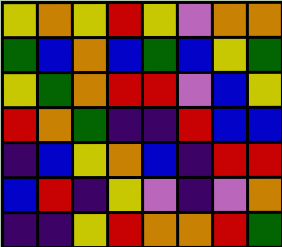[["yellow", "orange", "yellow", "red", "yellow", "violet", "orange", "orange"], ["green", "blue", "orange", "blue", "green", "blue", "yellow", "green"], ["yellow", "green", "orange", "red", "red", "violet", "blue", "yellow"], ["red", "orange", "green", "indigo", "indigo", "red", "blue", "blue"], ["indigo", "blue", "yellow", "orange", "blue", "indigo", "red", "red"], ["blue", "red", "indigo", "yellow", "violet", "indigo", "violet", "orange"], ["indigo", "indigo", "yellow", "red", "orange", "orange", "red", "green"]]